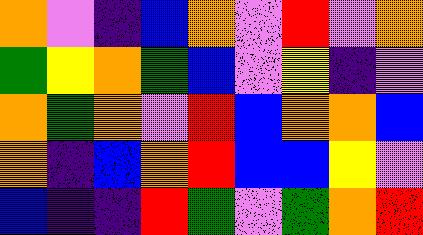[["orange", "violet", "indigo", "blue", "orange", "violet", "red", "violet", "orange"], ["green", "yellow", "orange", "green", "blue", "violet", "yellow", "indigo", "violet"], ["orange", "green", "orange", "violet", "red", "blue", "orange", "orange", "blue"], ["orange", "indigo", "blue", "orange", "red", "blue", "blue", "yellow", "violet"], ["blue", "indigo", "indigo", "red", "green", "violet", "green", "orange", "red"]]